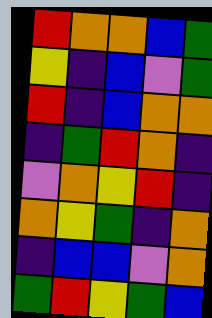[["red", "orange", "orange", "blue", "green"], ["yellow", "indigo", "blue", "violet", "green"], ["red", "indigo", "blue", "orange", "orange"], ["indigo", "green", "red", "orange", "indigo"], ["violet", "orange", "yellow", "red", "indigo"], ["orange", "yellow", "green", "indigo", "orange"], ["indigo", "blue", "blue", "violet", "orange"], ["green", "red", "yellow", "green", "blue"]]